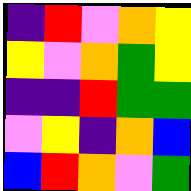[["indigo", "red", "violet", "orange", "yellow"], ["yellow", "violet", "orange", "green", "yellow"], ["indigo", "indigo", "red", "green", "green"], ["violet", "yellow", "indigo", "orange", "blue"], ["blue", "red", "orange", "violet", "green"]]